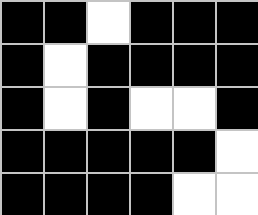[["black", "black", "white", "black", "black", "black"], ["black", "white", "black", "black", "black", "black"], ["black", "white", "black", "white", "white", "black"], ["black", "black", "black", "black", "black", "white"], ["black", "black", "black", "black", "white", "white"]]